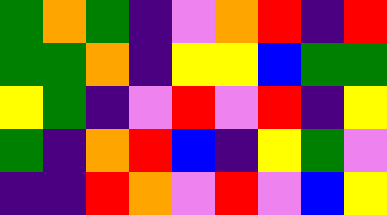[["green", "orange", "green", "indigo", "violet", "orange", "red", "indigo", "red"], ["green", "green", "orange", "indigo", "yellow", "yellow", "blue", "green", "green"], ["yellow", "green", "indigo", "violet", "red", "violet", "red", "indigo", "yellow"], ["green", "indigo", "orange", "red", "blue", "indigo", "yellow", "green", "violet"], ["indigo", "indigo", "red", "orange", "violet", "red", "violet", "blue", "yellow"]]